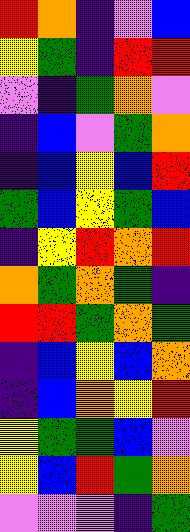[["red", "orange", "indigo", "violet", "blue"], ["yellow", "green", "indigo", "red", "red"], ["violet", "indigo", "green", "orange", "violet"], ["indigo", "blue", "violet", "green", "orange"], ["indigo", "blue", "yellow", "blue", "red"], ["green", "blue", "yellow", "green", "blue"], ["indigo", "yellow", "red", "orange", "red"], ["orange", "green", "orange", "green", "indigo"], ["red", "red", "green", "orange", "green"], ["indigo", "blue", "yellow", "blue", "orange"], ["indigo", "blue", "orange", "yellow", "red"], ["yellow", "green", "green", "blue", "violet"], ["yellow", "blue", "red", "green", "orange"], ["violet", "violet", "violet", "indigo", "green"]]